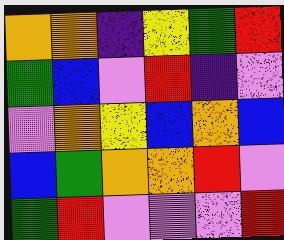[["orange", "orange", "indigo", "yellow", "green", "red"], ["green", "blue", "violet", "red", "indigo", "violet"], ["violet", "orange", "yellow", "blue", "orange", "blue"], ["blue", "green", "orange", "orange", "red", "violet"], ["green", "red", "violet", "violet", "violet", "red"]]